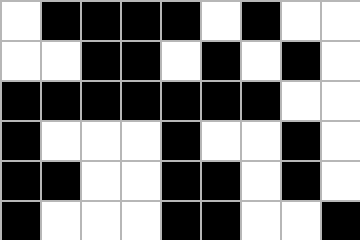[["white", "black", "black", "black", "black", "white", "black", "white", "white"], ["white", "white", "black", "black", "white", "black", "white", "black", "white"], ["black", "black", "black", "black", "black", "black", "black", "white", "white"], ["black", "white", "white", "white", "black", "white", "white", "black", "white"], ["black", "black", "white", "white", "black", "black", "white", "black", "white"], ["black", "white", "white", "white", "black", "black", "white", "white", "black"]]